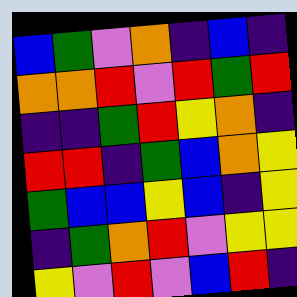[["blue", "green", "violet", "orange", "indigo", "blue", "indigo"], ["orange", "orange", "red", "violet", "red", "green", "red"], ["indigo", "indigo", "green", "red", "yellow", "orange", "indigo"], ["red", "red", "indigo", "green", "blue", "orange", "yellow"], ["green", "blue", "blue", "yellow", "blue", "indigo", "yellow"], ["indigo", "green", "orange", "red", "violet", "yellow", "yellow"], ["yellow", "violet", "red", "violet", "blue", "red", "indigo"]]